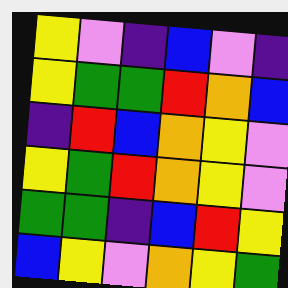[["yellow", "violet", "indigo", "blue", "violet", "indigo"], ["yellow", "green", "green", "red", "orange", "blue"], ["indigo", "red", "blue", "orange", "yellow", "violet"], ["yellow", "green", "red", "orange", "yellow", "violet"], ["green", "green", "indigo", "blue", "red", "yellow"], ["blue", "yellow", "violet", "orange", "yellow", "green"]]